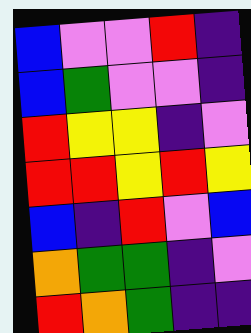[["blue", "violet", "violet", "red", "indigo"], ["blue", "green", "violet", "violet", "indigo"], ["red", "yellow", "yellow", "indigo", "violet"], ["red", "red", "yellow", "red", "yellow"], ["blue", "indigo", "red", "violet", "blue"], ["orange", "green", "green", "indigo", "violet"], ["red", "orange", "green", "indigo", "indigo"]]